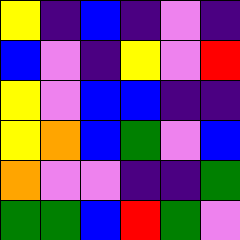[["yellow", "indigo", "blue", "indigo", "violet", "indigo"], ["blue", "violet", "indigo", "yellow", "violet", "red"], ["yellow", "violet", "blue", "blue", "indigo", "indigo"], ["yellow", "orange", "blue", "green", "violet", "blue"], ["orange", "violet", "violet", "indigo", "indigo", "green"], ["green", "green", "blue", "red", "green", "violet"]]